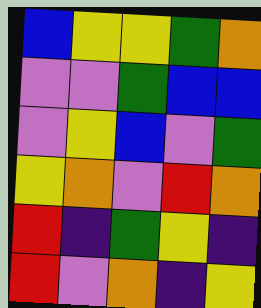[["blue", "yellow", "yellow", "green", "orange"], ["violet", "violet", "green", "blue", "blue"], ["violet", "yellow", "blue", "violet", "green"], ["yellow", "orange", "violet", "red", "orange"], ["red", "indigo", "green", "yellow", "indigo"], ["red", "violet", "orange", "indigo", "yellow"]]